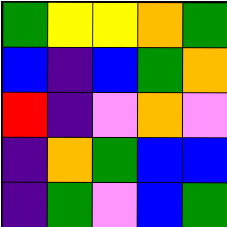[["green", "yellow", "yellow", "orange", "green"], ["blue", "indigo", "blue", "green", "orange"], ["red", "indigo", "violet", "orange", "violet"], ["indigo", "orange", "green", "blue", "blue"], ["indigo", "green", "violet", "blue", "green"]]